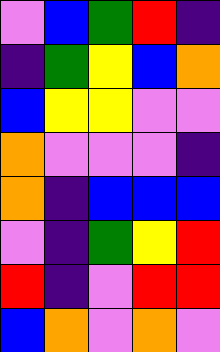[["violet", "blue", "green", "red", "indigo"], ["indigo", "green", "yellow", "blue", "orange"], ["blue", "yellow", "yellow", "violet", "violet"], ["orange", "violet", "violet", "violet", "indigo"], ["orange", "indigo", "blue", "blue", "blue"], ["violet", "indigo", "green", "yellow", "red"], ["red", "indigo", "violet", "red", "red"], ["blue", "orange", "violet", "orange", "violet"]]